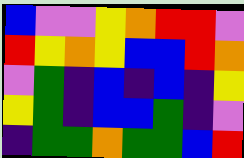[["blue", "violet", "violet", "yellow", "orange", "red", "red", "violet"], ["red", "yellow", "orange", "yellow", "blue", "blue", "red", "orange"], ["violet", "green", "indigo", "blue", "indigo", "blue", "indigo", "yellow"], ["yellow", "green", "indigo", "blue", "blue", "green", "indigo", "violet"], ["indigo", "green", "green", "orange", "green", "green", "blue", "red"]]